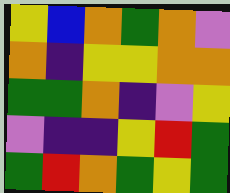[["yellow", "blue", "orange", "green", "orange", "violet"], ["orange", "indigo", "yellow", "yellow", "orange", "orange"], ["green", "green", "orange", "indigo", "violet", "yellow"], ["violet", "indigo", "indigo", "yellow", "red", "green"], ["green", "red", "orange", "green", "yellow", "green"]]